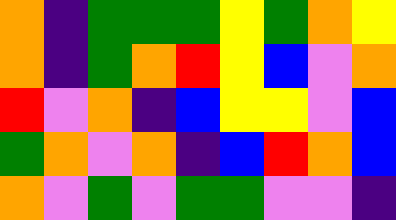[["orange", "indigo", "green", "green", "green", "yellow", "green", "orange", "yellow"], ["orange", "indigo", "green", "orange", "red", "yellow", "blue", "violet", "orange"], ["red", "violet", "orange", "indigo", "blue", "yellow", "yellow", "violet", "blue"], ["green", "orange", "violet", "orange", "indigo", "blue", "red", "orange", "blue"], ["orange", "violet", "green", "violet", "green", "green", "violet", "violet", "indigo"]]